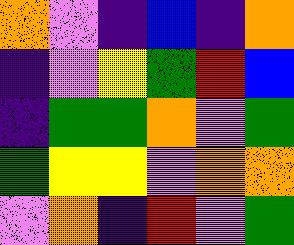[["orange", "violet", "indigo", "blue", "indigo", "orange"], ["indigo", "violet", "yellow", "green", "red", "blue"], ["indigo", "green", "green", "orange", "violet", "green"], ["green", "yellow", "yellow", "violet", "orange", "orange"], ["violet", "orange", "indigo", "red", "violet", "green"]]